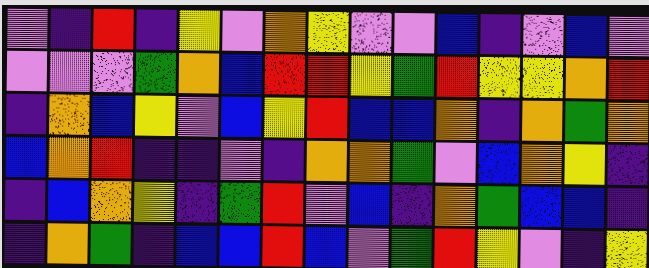[["violet", "indigo", "red", "indigo", "yellow", "violet", "orange", "yellow", "violet", "violet", "blue", "indigo", "violet", "blue", "violet"], ["violet", "violet", "violet", "green", "orange", "blue", "red", "red", "yellow", "green", "red", "yellow", "yellow", "orange", "red"], ["indigo", "orange", "blue", "yellow", "violet", "blue", "yellow", "red", "blue", "blue", "orange", "indigo", "orange", "green", "orange"], ["blue", "orange", "red", "indigo", "indigo", "violet", "indigo", "orange", "orange", "green", "violet", "blue", "orange", "yellow", "indigo"], ["indigo", "blue", "orange", "yellow", "indigo", "green", "red", "violet", "blue", "indigo", "orange", "green", "blue", "blue", "indigo"], ["indigo", "orange", "green", "indigo", "blue", "blue", "red", "blue", "violet", "green", "red", "yellow", "violet", "indigo", "yellow"]]